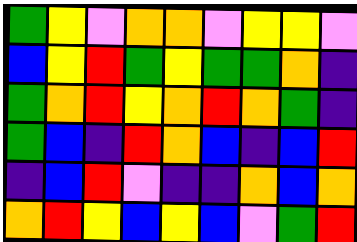[["green", "yellow", "violet", "orange", "orange", "violet", "yellow", "yellow", "violet"], ["blue", "yellow", "red", "green", "yellow", "green", "green", "orange", "indigo"], ["green", "orange", "red", "yellow", "orange", "red", "orange", "green", "indigo"], ["green", "blue", "indigo", "red", "orange", "blue", "indigo", "blue", "red"], ["indigo", "blue", "red", "violet", "indigo", "indigo", "orange", "blue", "orange"], ["orange", "red", "yellow", "blue", "yellow", "blue", "violet", "green", "red"]]